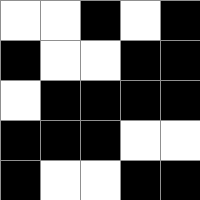[["white", "white", "black", "white", "black"], ["black", "white", "white", "black", "black"], ["white", "black", "black", "black", "black"], ["black", "black", "black", "white", "white"], ["black", "white", "white", "black", "black"]]